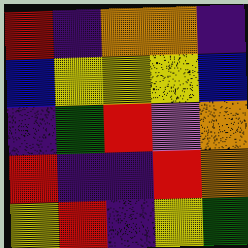[["red", "indigo", "orange", "orange", "indigo"], ["blue", "yellow", "yellow", "yellow", "blue"], ["indigo", "green", "red", "violet", "orange"], ["red", "indigo", "indigo", "red", "orange"], ["yellow", "red", "indigo", "yellow", "green"]]